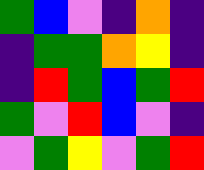[["green", "blue", "violet", "indigo", "orange", "indigo"], ["indigo", "green", "green", "orange", "yellow", "indigo"], ["indigo", "red", "green", "blue", "green", "red"], ["green", "violet", "red", "blue", "violet", "indigo"], ["violet", "green", "yellow", "violet", "green", "red"]]